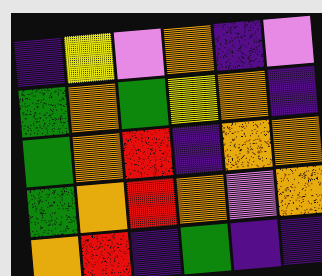[["indigo", "yellow", "violet", "orange", "indigo", "violet"], ["green", "orange", "green", "yellow", "orange", "indigo"], ["green", "orange", "red", "indigo", "orange", "orange"], ["green", "orange", "red", "orange", "violet", "orange"], ["orange", "red", "indigo", "green", "indigo", "indigo"]]